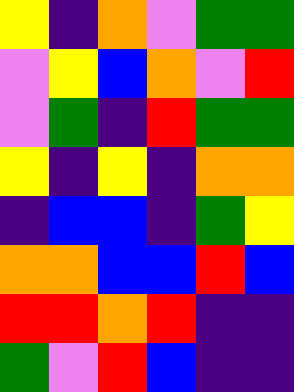[["yellow", "indigo", "orange", "violet", "green", "green"], ["violet", "yellow", "blue", "orange", "violet", "red"], ["violet", "green", "indigo", "red", "green", "green"], ["yellow", "indigo", "yellow", "indigo", "orange", "orange"], ["indigo", "blue", "blue", "indigo", "green", "yellow"], ["orange", "orange", "blue", "blue", "red", "blue"], ["red", "red", "orange", "red", "indigo", "indigo"], ["green", "violet", "red", "blue", "indigo", "indigo"]]